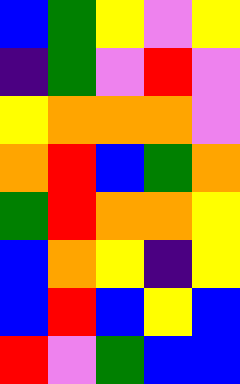[["blue", "green", "yellow", "violet", "yellow"], ["indigo", "green", "violet", "red", "violet"], ["yellow", "orange", "orange", "orange", "violet"], ["orange", "red", "blue", "green", "orange"], ["green", "red", "orange", "orange", "yellow"], ["blue", "orange", "yellow", "indigo", "yellow"], ["blue", "red", "blue", "yellow", "blue"], ["red", "violet", "green", "blue", "blue"]]